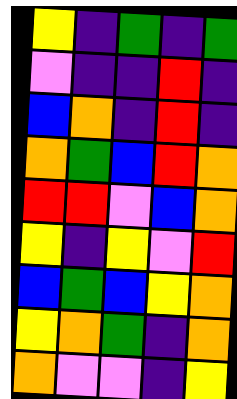[["yellow", "indigo", "green", "indigo", "green"], ["violet", "indigo", "indigo", "red", "indigo"], ["blue", "orange", "indigo", "red", "indigo"], ["orange", "green", "blue", "red", "orange"], ["red", "red", "violet", "blue", "orange"], ["yellow", "indigo", "yellow", "violet", "red"], ["blue", "green", "blue", "yellow", "orange"], ["yellow", "orange", "green", "indigo", "orange"], ["orange", "violet", "violet", "indigo", "yellow"]]